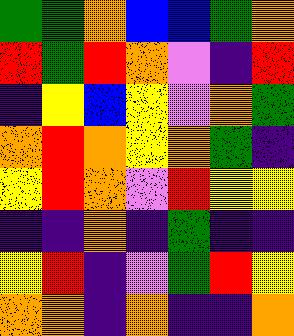[["green", "green", "orange", "blue", "blue", "green", "orange"], ["red", "green", "red", "orange", "violet", "indigo", "red"], ["indigo", "yellow", "blue", "yellow", "violet", "orange", "green"], ["orange", "red", "orange", "yellow", "orange", "green", "indigo"], ["yellow", "red", "orange", "violet", "red", "yellow", "yellow"], ["indigo", "indigo", "orange", "indigo", "green", "indigo", "indigo"], ["yellow", "red", "indigo", "violet", "green", "red", "yellow"], ["orange", "orange", "indigo", "orange", "indigo", "indigo", "orange"]]